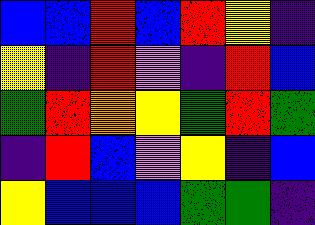[["blue", "blue", "red", "blue", "red", "yellow", "indigo"], ["yellow", "indigo", "red", "violet", "indigo", "red", "blue"], ["green", "red", "orange", "yellow", "green", "red", "green"], ["indigo", "red", "blue", "violet", "yellow", "indigo", "blue"], ["yellow", "blue", "blue", "blue", "green", "green", "indigo"]]